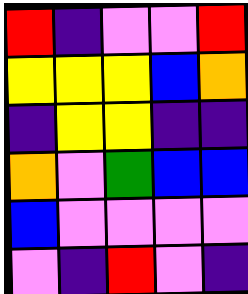[["red", "indigo", "violet", "violet", "red"], ["yellow", "yellow", "yellow", "blue", "orange"], ["indigo", "yellow", "yellow", "indigo", "indigo"], ["orange", "violet", "green", "blue", "blue"], ["blue", "violet", "violet", "violet", "violet"], ["violet", "indigo", "red", "violet", "indigo"]]